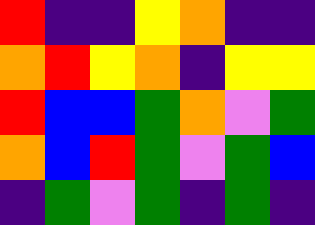[["red", "indigo", "indigo", "yellow", "orange", "indigo", "indigo"], ["orange", "red", "yellow", "orange", "indigo", "yellow", "yellow"], ["red", "blue", "blue", "green", "orange", "violet", "green"], ["orange", "blue", "red", "green", "violet", "green", "blue"], ["indigo", "green", "violet", "green", "indigo", "green", "indigo"]]